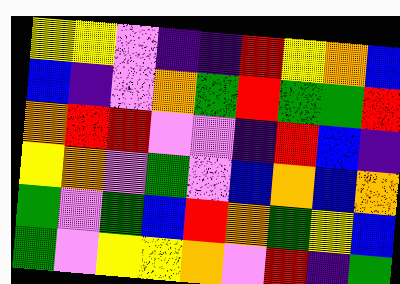[["yellow", "yellow", "violet", "indigo", "indigo", "red", "yellow", "orange", "blue"], ["blue", "indigo", "violet", "orange", "green", "red", "green", "green", "red"], ["orange", "red", "red", "violet", "violet", "indigo", "red", "blue", "indigo"], ["yellow", "orange", "violet", "green", "violet", "blue", "orange", "blue", "orange"], ["green", "violet", "green", "blue", "red", "orange", "green", "yellow", "blue"], ["green", "violet", "yellow", "yellow", "orange", "violet", "red", "indigo", "green"]]